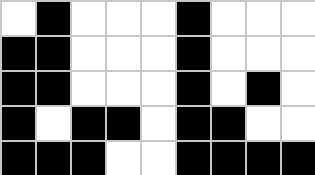[["white", "black", "white", "white", "white", "black", "white", "white", "white"], ["black", "black", "white", "white", "white", "black", "white", "white", "white"], ["black", "black", "white", "white", "white", "black", "white", "black", "white"], ["black", "white", "black", "black", "white", "black", "black", "white", "white"], ["black", "black", "black", "white", "white", "black", "black", "black", "black"]]